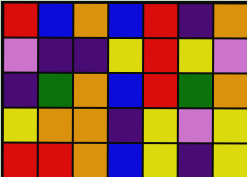[["red", "blue", "orange", "blue", "red", "indigo", "orange"], ["violet", "indigo", "indigo", "yellow", "red", "yellow", "violet"], ["indigo", "green", "orange", "blue", "red", "green", "orange"], ["yellow", "orange", "orange", "indigo", "yellow", "violet", "yellow"], ["red", "red", "orange", "blue", "yellow", "indigo", "yellow"]]